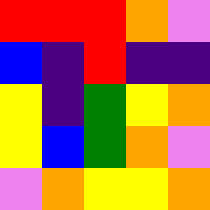[["red", "red", "red", "orange", "violet"], ["blue", "indigo", "red", "indigo", "indigo"], ["yellow", "indigo", "green", "yellow", "orange"], ["yellow", "blue", "green", "orange", "violet"], ["violet", "orange", "yellow", "yellow", "orange"]]